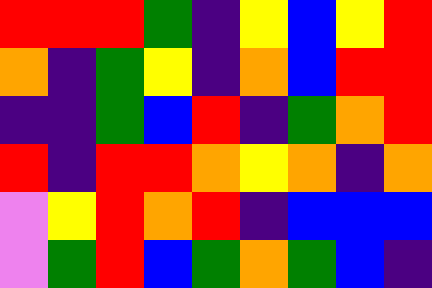[["red", "red", "red", "green", "indigo", "yellow", "blue", "yellow", "red"], ["orange", "indigo", "green", "yellow", "indigo", "orange", "blue", "red", "red"], ["indigo", "indigo", "green", "blue", "red", "indigo", "green", "orange", "red"], ["red", "indigo", "red", "red", "orange", "yellow", "orange", "indigo", "orange"], ["violet", "yellow", "red", "orange", "red", "indigo", "blue", "blue", "blue"], ["violet", "green", "red", "blue", "green", "orange", "green", "blue", "indigo"]]